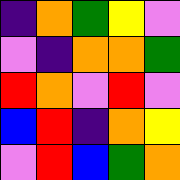[["indigo", "orange", "green", "yellow", "violet"], ["violet", "indigo", "orange", "orange", "green"], ["red", "orange", "violet", "red", "violet"], ["blue", "red", "indigo", "orange", "yellow"], ["violet", "red", "blue", "green", "orange"]]